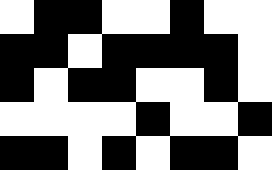[["white", "black", "black", "white", "white", "black", "white", "white"], ["black", "black", "white", "black", "black", "black", "black", "white"], ["black", "white", "black", "black", "white", "white", "black", "white"], ["white", "white", "white", "white", "black", "white", "white", "black"], ["black", "black", "white", "black", "white", "black", "black", "white"]]